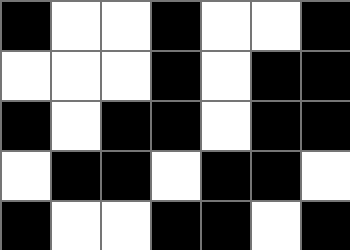[["black", "white", "white", "black", "white", "white", "black"], ["white", "white", "white", "black", "white", "black", "black"], ["black", "white", "black", "black", "white", "black", "black"], ["white", "black", "black", "white", "black", "black", "white"], ["black", "white", "white", "black", "black", "white", "black"]]